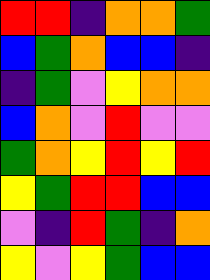[["red", "red", "indigo", "orange", "orange", "green"], ["blue", "green", "orange", "blue", "blue", "indigo"], ["indigo", "green", "violet", "yellow", "orange", "orange"], ["blue", "orange", "violet", "red", "violet", "violet"], ["green", "orange", "yellow", "red", "yellow", "red"], ["yellow", "green", "red", "red", "blue", "blue"], ["violet", "indigo", "red", "green", "indigo", "orange"], ["yellow", "violet", "yellow", "green", "blue", "blue"]]